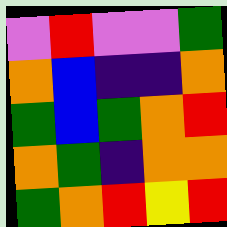[["violet", "red", "violet", "violet", "green"], ["orange", "blue", "indigo", "indigo", "orange"], ["green", "blue", "green", "orange", "red"], ["orange", "green", "indigo", "orange", "orange"], ["green", "orange", "red", "yellow", "red"]]